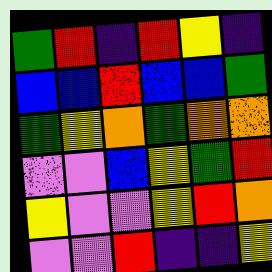[["green", "red", "indigo", "red", "yellow", "indigo"], ["blue", "blue", "red", "blue", "blue", "green"], ["green", "yellow", "orange", "green", "orange", "orange"], ["violet", "violet", "blue", "yellow", "green", "red"], ["yellow", "violet", "violet", "yellow", "red", "orange"], ["violet", "violet", "red", "indigo", "indigo", "yellow"]]